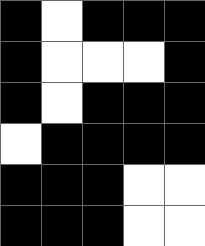[["black", "white", "black", "black", "black"], ["black", "white", "white", "white", "black"], ["black", "white", "black", "black", "black"], ["white", "black", "black", "black", "black"], ["black", "black", "black", "white", "white"], ["black", "black", "black", "white", "white"]]